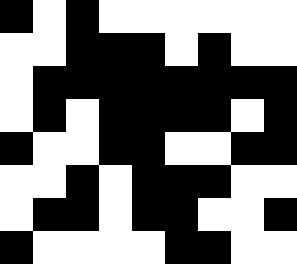[["black", "white", "black", "white", "white", "white", "white", "white", "white"], ["white", "white", "black", "black", "black", "white", "black", "white", "white"], ["white", "black", "black", "black", "black", "black", "black", "black", "black"], ["white", "black", "white", "black", "black", "black", "black", "white", "black"], ["black", "white", "white", "black", "black", "white", "white", "black", "black"], ["white", "white", "black", "white", "black", "black", "black", "white", "white"], ["white", "black", "black", "white", "black", "black", "white", "white", "black"], ["black", "white", "white", "white", "white", "black", "black", "white", "white"]]